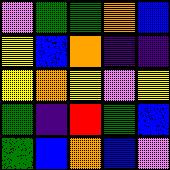[["violet", "green", "green", "orange", "blue"], ["yellow", "blue", "orange", "indigo", "indigo"], ["yellow", "orange", "yellow", "violet", "yellow"], ["green", "indigo", "red", "green", "blue"], ["green", "blue", "orange", "blue", "violet"]]